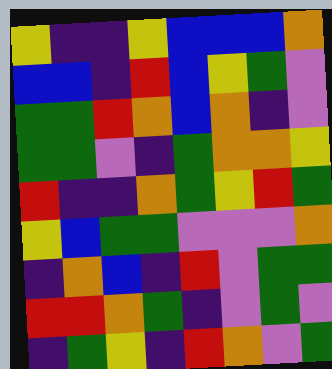[["yellow", "indigo", "indigo", "yellow", "blue", "blue", "blue", "orange"], ["blue", "blue", "indigo", "red", "blue", "yellow", "green", "violet"], ["green", "green", "red", "orange", "blue", "orange", "indigo", "violet"], ["green", "green", "violet", "indigo", "green", "orange", "orange", "yellow"], ["red", "indigo", "indigo", "orange", "green", "yellow", "red", "green"], ["yellow", "blue", "green", "green", "violet", "violet", "violet", "orange"], ["indigo", "orange", "blue", "indigo", "red", "violet", "green", "green"], ["red", "red", "orange", "green", "indigo", "violet", "green", "violet"], ["indigo", "green", "yellow", "indigo", "red", "orange", "violet", "green"]]